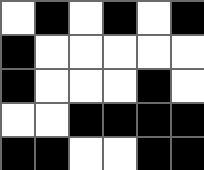[["white", "black", "white", "black", "white", "black"], ["black", "white", "white", "white", "white", "white"], ["black", "white", "white", "white", "black", "white"], ["white", "white", "black", "black", "black", "black"], ["black", "black", "white", "white", "black", "black"]]